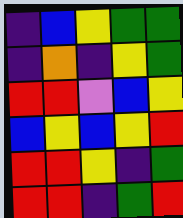[["indigo", "blue", "yellow", "green", "green"], ["indigo", "orange", "indigo", "yellow", "green"], ["red", "red", "violet", "blue", "yellow"], ["blue", "yellow", "blue", "yellow", "red"], ["red", "red", "yellow", "indigo", "green"], ["red", "red", "indigo", "green", "red"]]